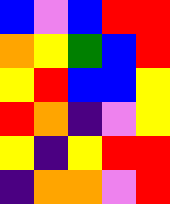[["blue", "violet", "blue", "red", "red"], ["orange", "yellow", "green", "blue", "red"], ["yellow", "red", "blue", "blue", "yellow"], ["red", "orange", "indigo", "violet", "yellow"], ["yellow", "indigo", "yellow", "red", "red"], ["indigo", "orange", "orange", "violet", "red"]]